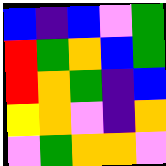[["blue", "indigo", "blue", "violet", "green"], ["red", "green", "orange", "blue", "green"], ["red", "orange", "green", "indigo", "blue"], ["yellow", "orange", "violet", "indigo", "orange"], ["violet", "green", "orange", "orange", "violet"]]